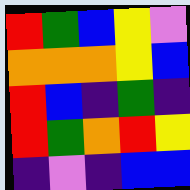[["red", "green", "blue", "yellow", "violet"], ["orange", "orange", "orange", "yellow", "blue"], ["red", "blue", "indigo", "green", "indigo"], ["red", "green", "orange", "red", "yellow"], ["indigo", "violet", "indigo", "blue", "blue"]]